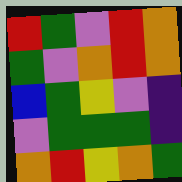[["red", "green", "violet", "red", "orange"], ["green", "violet", "orange", "red", "orange"], ["blue", "green", "yellow", "violet", "indigo"], ["violet", "green", "green", "green", "indigo"], ["orange", "red", "yellow", "orange", "green"]]